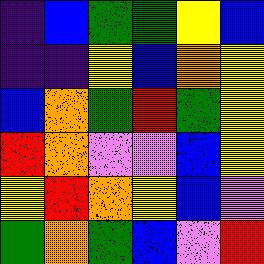[["indigo", "blue", "green", "green", "yellow", "blue"], ["indigo", "indigo", "yellow", "blue", "orange", "yellow"], ["blue", "orange", "green", "red", "green", "yellow"], ["red", "orange", "violet", "violet", "blue", "yellow"], ["yellow", "red", "orange", "yellow", "blue", "violet"], ["green", "orange", "green", "blue", "violet", "red"]]